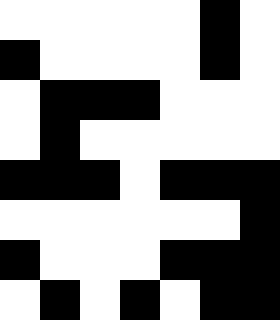[["white", "white", "white", "white", "white", "black", "white"], ["black", "white", "white", "white", "white", "black", "white"], ["white", "black", "black", "black", "white", "white", "white"], ["white", "black", "white", "white", "white", "white", "white"], ["black", "black", "black", "white", "black", "black", "black"], ["white", "white", "white", "white", "white", "white", "black"], ["black", "white", "white", "white", "black", "black", "black"], ["white", "black", "white", "black", "white", "black", "black"]]